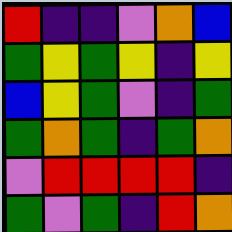[["red", "indigo", "indigo", "violet", "orange", "blue"], ["green", "yellow", "green", "yellow", "indigo", "yellow"], ["blue", "yellow", "green", "violet", "indigo", "green"], ["green", "orange", "green", "indigo", "green", "orange"], ["violet", "red", "red", "red", "red", "indigo"], ["green", "violet", "green", "indigo", "red", "orange"]]